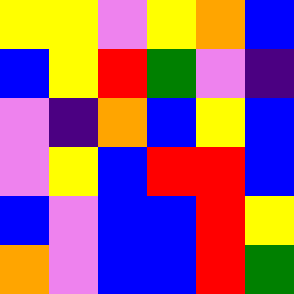[["yellow", "yellow", "violet", "yellow", "orange", "blue"], ["blue", "yellow", "red", "green", "violet", "indigo"], ["violet", "indigo", "orange", "blue", "yellow", "blue"], ["violet", "yellow", "blue", "red", "red", "blue"], ["blue", "violet", "blue", "blue", "red", "yellow"], ["orange", "violet", "blue", "blue", "red", "green"]]